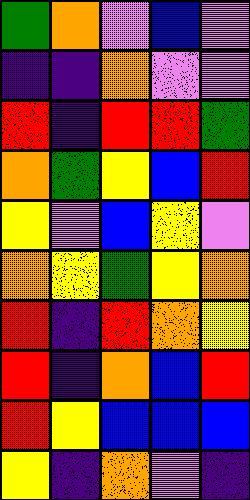[["green", "orange", "violet", "blue", "violet"], ["indigo", "indigo", "orange", "violet", "violet"], ["red", "indigo", "red", "red", "green"], ["orange", "green", "yellow", "blue", "red"], ["yellow", "violet", "blue", "yellow", "violet"], ["orange", "yellow", "green", "yellow", "orange"], ["red", "indigo", "red", "orange", "yellow"], ["red", "indigo", "orange", "blue", "red"], ["red", "yellow", "blue", "blue", "blue"], ["yellow", "indigo", "orange", "violet", "indigo"]]